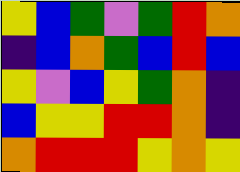[["yellow", "blue", "green", "violet", "green", "red", "orange"], ["indigo", "blue", "orange", "green", "blue", "red", "blue"], ["yellow", "violet", "blue", "yellow", "green", "orange", "indigo"], ["blue", "yellow", "yellow", "red", "red", "orange", "indigo"], ["orange", "red", "red", "red", "yellow", "orange", "yellow"]]